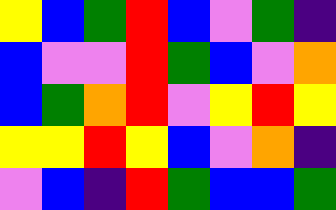[["yellow", "blue", "green", "red", "blue", "violet", "green", "indigo"], ["blue", "violet", "violet", "red", "green", "blue", "violet", "orange"], ["blue", "green", "orange", "red", "violet", "yellow", "red", "yellow"], ["yellow", "yellow", "red", "yellow", "blue", "violet", "orange", "indigo"], ["violet", "blue", "indigo", "red", "green", "blue", "blue", "green"]]